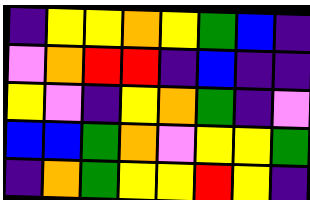[["indigo", "yellow", "yellow", "orange", "yellow", "green", "blue", "indigo"], ["violet", "orange", "red", "red", "indigo", "blue", "indigo", "indigo"], ["yellow", "violet", "indigo", "yellow", "orange", "green", "indigo", "violet"], ["blue", "blue", "green", "orange", "violet", "yellow", "yellow", "green"], ["indigo", "orange", "green", "yellow", "yellow", "red", "yellow", "indigo"]]